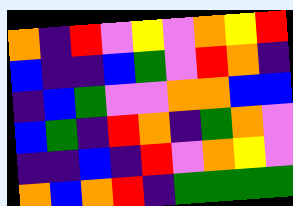[["orange", "indigo", "red", "violet", "yellow", "violet", "orange", "yellow", "red"], ["blue", "indigo", "indigo", "blue", "green", "violet", "red", "orange", "indigo"], ["indigo", "blue", "green", "violet", "violet", "orange", "orange", "blue", "blue"], ["blue", "green", "indigo", "red", "orange", "indigo", "green", "orange", "violet"], ["indigo", "indigo", "blue", "indigo", "red", "violet", "orange", "yellow", "violet"], ["orange", "blue", "orange", "red", "indigo", "green", "green", "green", "green"]]